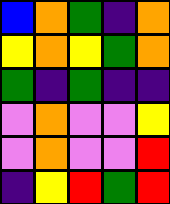[["blue", "orange", "green", "indigo", "orange"], ["yellow", "orange", "yellow", "green", "orange"], ["green", "indigo", "green", "indigo", "indigo"], ["violet", "orange", "violet", "violet", "yellow"], ["violet", "orange", "violet", "violet", "red"], ["indigo", "yellow", "red", "green", "red"]]